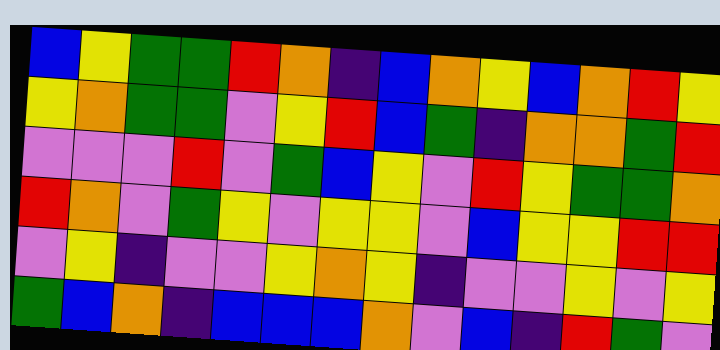[["blue", "yellow", "green", "green", "red", "orange", "indigo", "blue", "orange", "yellow", "blue", "orange", "red", "yellow"], ["yellow", "orange", "green", "green", "violet", "yellow", "red", "blue", "green", "indigo", "orange", "orange", "green", "red"], ["violet", "violet", "violet", "red", "violet", "green", "blue", "yellow", "violet", "red", "yellow", "green", "green", "orange"], ["red", "orange", "violet", "green", "yellow", "violet", "yellow", "yellow", "violet", "blue", "yellow", "yellow", "red", "red"], ["violet", "yellow", "indigo", "violet", "violet", "yellow", "orange", "yellow", "indigo", "violet", "violet", "yellow", "violet", "yellow"], ["green", "blue", "orange", "indigo", "blue", "blue", "blue", "orange", "violet", "blue", "indigo", "red", "green", "violet"]]